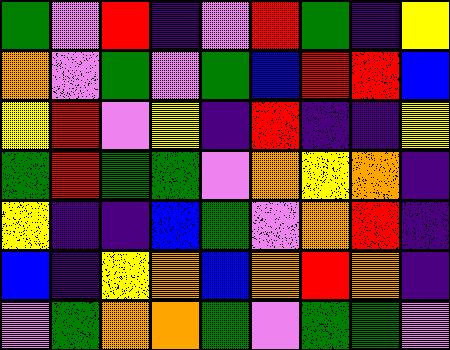[["green", "violet", "red", "indigo", "violet", "red", "green", "indigo", "yellow"], ["orange", "violet", "green", "violet", "green", "blue", "red", "red", "blue"], ["yellow", "red", "violet", "yellow", "indigo", "red", "indigo", "indigo", "yellow"], ["green", "red", "green", "green", "violet", "orange", "yellow", "orange", "indigo"], ["yellow", "indigo", "indigo", "blue", "green", "violet", "orange", "red", "indigo"], ["blue", "indigo", "yellow", "orange", "blue", "orange", "red", "orange", "indigo"], ["violet", "green", "orange", "orange", "green", "violet", "green", "green", "violet"]]